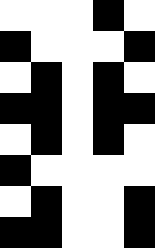[["white", "white", "white", "black", "white"], ["black", "white", "white", "white", "black"], ["white", "black", "white", "black", "white"], ["black", "black", "white", "black", "black"], ["white", "black", "white", "black", "white"], ["black", "white", "white", "white", "white"], ["white", "black", "white", "white", "black"], ["black", "black", "white", "white", "black"]]